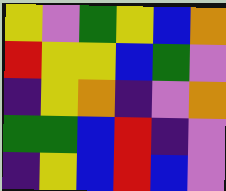[["yellow", "violet", "green", "yellow", "blue", "orange"], ["red", "yellow", "yellow", "blue", "green", "violet"], ["indigo", "yellow", "orange", "indigo", "violet", "orange"], ["green", "green", "blue", "red", "indigo", "violet"], ["indigo", "yellow", "blue", "red", "blue", "violet"]]